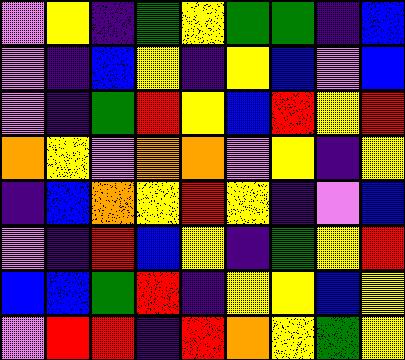[["violet", "yellow", "indigo", "green", "yellow", "green", "green", "indigo", "blue"], ["violet", "indigo", "blue", "yellow", "indigo", "yellow", "blue", "violet", "blue"], ["violet", "indigo", "green", "red", "yellow", "blue", "red", "yellow", "red"], ["orange", "yellow", "violet", "orange", "orange", "violet", "yellow", "indigo", "yellow"], ["indigo", "blue", "orange", "yellow", "red", "yellow", "indigo", "violet", "blue"], ["violet", "indigo", "red", "blue", "yellow", "indigo", "green", "yellow", "red"], ["blue", "blue", "green", "red", "indigo", "yellow", "yellow", "blue", "yellow"], ["violet", "red", "red", "indigo", "red", "orange", "yellow", "green", "yellow"]]